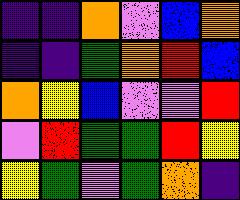[["indigo", "indigo", "orange", "violet", "blue", "orange"], ["indigo", "indigo", "green", "orange", "red", "blue"], ["orange", "yellow", "blue", "violet", "violet", "red"], ["violet", "red", "green", "green", "red", "yellow"], ["yellow", "green", "violet", "green", "orange", "indigo"]]